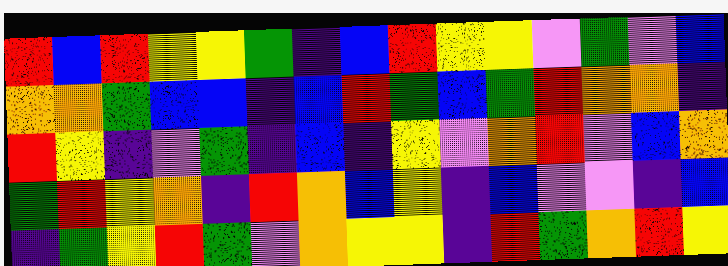[["red", "blue", "red", "yellow", "yellow", "green", "indigo", "blue", "red", "yellow", "yellow", "violet", "green", "violet", "blue"], ["orange", "orange", "green", "blue", "blue", "indigo", "blue", "red", "green", "blue", "green", "red", "orange", "orange", "indigo"], ["red", "yellow", "indigo", "violet", "green", "indigo", "blue", "indigo", "yellow", "violet", "orange", "red", "violet", "blue", "orange"], ["green", "red", "yellow", "orange", "indigo", "red", "orange", "blue", "yellow", "indigo", "blue", "violet", "violet", "indigo", "blue"], ["indigo", "green", "yellow", "red", "green", "violet", "orange", "yellow", "yellow", "indigo", "red", "green", "orange", "red", "yellow"]]